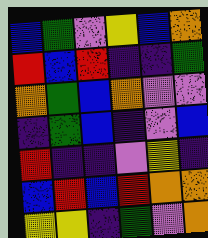[["blue", "green", "violet", "yellow", "blue", "orange"], ["red", "blue", "red", "indigo", "indigo", "green"], ["orange", "green", "blue", "orange", "violet", "violet"], ["indigo", "green", "blue", "indigo", "violet", "blue"], ["red", "indigo", "indigo", "violet", "yellow", "indigo"], ["blue", "red", "blue", "red", "orange", "orange"], ["yellow", "yellow", "indigo", "green", "violet", "orange"]]